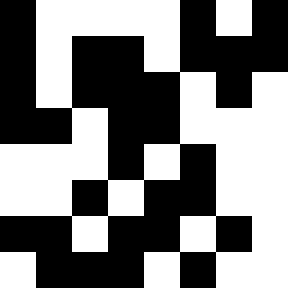[["black", "white", "white", "white", "white", "black", "white", "black"], ["black", "white", "black", "black", "white", "black", "black", "black"], ["black", "white", "black", "black", "black", "white", "black", "white"], ["black", "black", "white", "black", "black", "white", "white", "white"], ["white", "white", "white", "black", "white", "black", "white", "white"], ["white", "white", "black", "white", "black", "black", "white", "white"], ["black", "black", "white", "black", "black", "white", "black", "white"], ["white", "black", "black", "black", "white", "black", "white", "white"]]